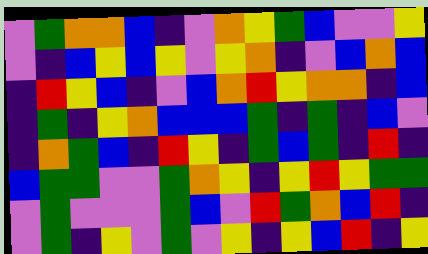[["violet", "green", "orange", "orange", "blue", "indigo", "violet", "orange", "yellow", "green", "blue", "violet", "violet", "yellow"], ["violet", "indigo", "blue", "yellow", "blue", "yellow", "violet", "yellow", "orange", "indigo", "violet", "blue", "orange", "blue"], ["indigo", "red", "yellow", "blue", "indigo", "violet", "blue", "orange", "red", "yellow", "orange", "orange", "indigo", "blue"], ["indigo", "green", "indigo", "yellow", "orange", "blue", "blue", "blue", "green", "indigo", "green", "indigo", "blue", "violet"], ["indigo", "orange", "green", "blue", "indigo", "red", "yellow", "indigo", "green", "blue", "green", "indigo", "red", "indigo"], ["blue", "green", "green", "violet", "violet", "green", "orange", "yellow", "indigo", "yellow", "red", "yellow", "green", "green"], ["violet", "green", "violet", "violet", "violet", "green", "blue", "violet", "red", "green", "orange", "blue", "red", "indigo"], ["violet", "green", "indigo", "yellow", "violet", "green", "violet", "yellow", "indigo", "yellow", "blue", "red", "indigo", "yellow"]]